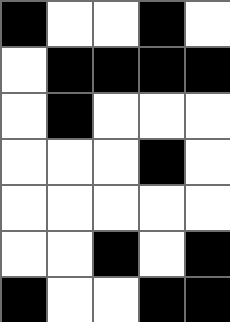[["black", "white", "white", "black", "white"], ["white", "black", "black", "black", "black"], ["white", "black", "white", "white", "white"], ["white", "white", "white", "black", "white"], ["white", "white", "white", "white", "white"], ["white", "white", "black", "white", "black"], ["black", "white", "white", "black", "black"]]